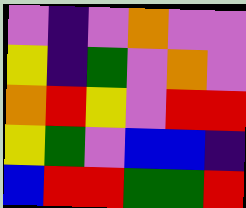[["violet", "indigo", "violet", "orange", "violet", "violet"], ["yellow", "indigo", "green", "violet", "orange", "violet"], ["orange", "red", "yellow", "violet", "red", "red"], ["yellow", "green", "violet", "blue", "blue", "indigo"], ["blue", "red", "red", "green", "green", "red"]]